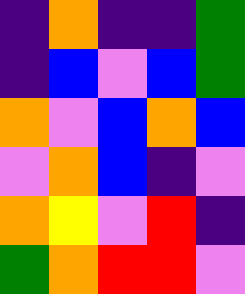[["indigo", "orange", "indigo", "indigo", "green"], ["indigo", "blue", "violet", "blue", "green"], ["orange", "violet", "blue", "orange", "blue"], ["violet", "orange", "blue", "indigo", "violet"], ["orange", "yellow", "violet", "red", "indigo"], ["green", "orange", "red", "red", "violet"]]